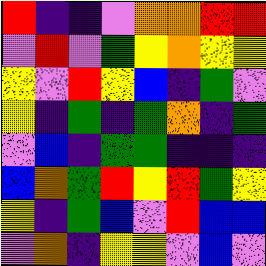[["red", "indigo", "indigo", "violet", "orange", "orange", "red", "red"], ["violet", "red", "violet", "green", "yellow", "orange", "yellow", "yellow"], ["yellow", "violet", "red", "yellow", "blue", "indigo", "green", "violet"], ["yellow", "indigo", "green", "indigo", "green", "orange", "indigo", "green"], ["violet", "blue", "indigo", "green", "green", "indigo", "indigo", "indigo"], ["blue", "orange", "green", "red", "yellow", "red", "green", "yellow"], ["yellow", "indigo", "green", "blue", "violet", "red", "blue", "blue"], ["violet", "orange", "indigo", "yellow", "yellow", "violet", "blue", "violet"]]